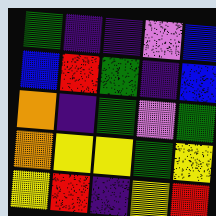[["green", "indigo", "indigo", "violet", "blue"], ["blue", "red", "green", "indigo", "blue"], ["orange", "indigo", "green", "violet", "green"], ["orange", "yellow", "yellow", "green", "yellow"], ["yellow", "red", "indigo", "yellow", "red"]]